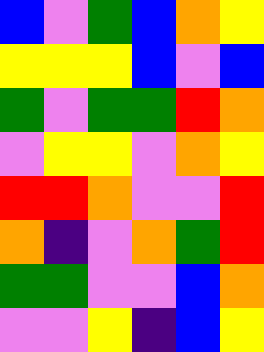[["blue", "violet", "green", "blue", "orange", "yellow"], ["yellow", "yellow", "yellow", "blue", "violet", "blue"], ["green", "violet", "green", "green", "red", "orange"], ["violet", "yellow", "yellow", "violet", "orange", "yellow"], ["red", "red", "orange", "violet", "violet", "red"], ["orange", "indigo", "violet", "orange", "green", "red"], ["green", "green", "violet", "violet", "blue", "orange"], ["violet", "violet", "yellow", "indigo", "blue", "yellow"]]